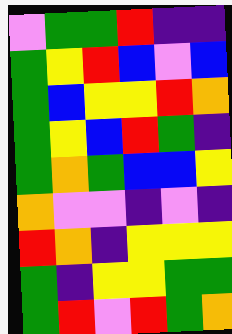[["violet", "green", "green", "red", "indigo", "indigo"], ["green", "yellow", "red", "blue", "violet", "blue"], ["green", "blue", "yellow", "yellow", "red", "orange"], ["green", "yellow", "blue", "red", "green", "indigo"], ["green", "orange", "green", "blue", "blue", "yellow"], ["orange", "violet", "violet", "indigo", "violet", "indigo"], ["red", "orange", "indigo", "yellow", "yellow", "yellow"], ["green", "indigo", "yellow", "yellow", "green", "green"], ["green", "red", "violet", "red", "green", "orange"]]